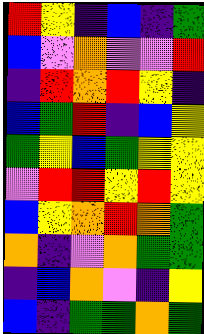[["red", "yellow", "indigo", "blue", "indigo", "green"], ["blue", "violet", "orange", "violet", "violet", "red"], ["indigo", "red", "orange", "red", "yellow", "indigo"], ["blue", "green", "red", "indigo", "blue", "yellow"], ["green", "yellow", "blue", "green", "yellow", "yellow"], ["violet", "red", "red", "yellow", "red", "yellow"], ["blue", "yellow", "orange", "red", "orange", "green"], ["orange", "indigo", "violet", "orange", "green", "green"], ["indigo", "blue", "orange", "violet", "indigo", "yellow"], ["blue", "indigo", "green", "green", "orange", "green"]]